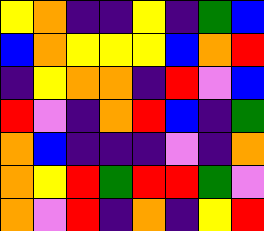[["yellow", "orange", "indigo", "indigo", "yellow", "indigo", "green", "blue"], ["blue", "orange", "yellow", "yellow", "yellow", "blue", "orange", "red"], ["indigo", "yellow", "orange", "orange", "indigo", "red", "violet", "blue"], ["red", "violet", "indigo", "orange", "red", "blue", "indigo", "green"], ["orange", "blue", "indigo", "indigo", "indigo", "violet", "indigo", "orange"], ["orange", "yellow", "red", "green", "red", "red", "green", "violet"], ["orange", "violet", "red", "indigo", "orange", "indigo", "yellow", "red"]]